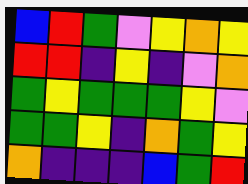[["blue", "red", "green", "violet", "yellow", "orange", "yellow"], ["red", "red", "indigo", "yellow", "indigo", "violet", "orange"], ["green", "yellow", "green", "green", "green", "yellow", "violet"], ["green", "green", "yellow", "indigo", "orange", "green", "yellow"], ["orange", "indigo", "indigo", "indigo", "blue", "green", "red"]]